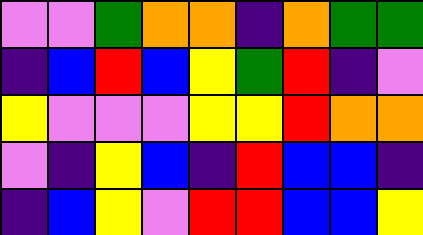[["violet", "violet", "green", "orange", "orange", "indigo", "orange", "green", "green"], ["indigo", "blue", "red", "blue", "yellow", "green", "red", "indigo", "violet"], ["yellow", "violet", "violet", "violet", "yellow", "yellow", "red", "orange", "orange"], ["violet", "indigo", "yellow", "blue", "indigo", "red", "blue", "blue", "indigo"], ["indigo", "blue", "yellow", "violet", "red", "red", "blue", "blue", "yellow"]]